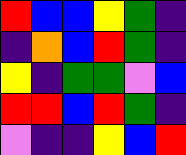[["red", "blue", "blue", "yellow", "green", "indigo"], ["indigo", "orange", "blue", "red", "green", "indigo"], ["yellow", "indigo", "green", "green", "violet", "blue"], ["red", "red", "blue", "red", "green", "indigo"], ["violet", "indigo", "indigo", "yellow", "blue", "red"]]